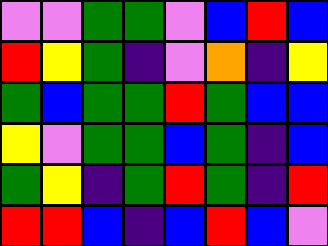[["violet", "violet", "green", "green", "violet", "blue", "red", "blue"], ["red", "yellow", "green", "indigo", "violet", "orange", "indigo", "yellow"], ["green", "blue", "green", "green", "red", "green", "blue", "blue"], ["yellow", "violet", "green", "green", "blue", "green", "indigo", "blue"], ["green", "yellow", "indigo", "green", "red", "green", "indigo", "red"], ["red", "red", "blue", "indigo", "blue", "red", "blue", "violet"]]